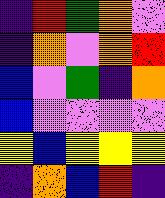[["indigo", "red", "green", "orange", "violet"], ["indigo", "orange", "violet", "orange", "red"], ["blue", "violet", "green", "indigo", "orange"], ["blue", "violet", "violet", "violet", "violet"], ["yellow", "blue", "yellow", "yellow", "yellow"], ["indigo", "orange", "blue", "red", "indigo"]]